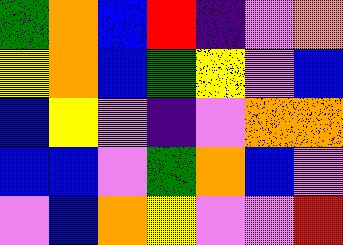[["green", "orange", "blue", "red", "indigo", "violet", "orange"], ["yellow", "orange", "blue", "green", "yellow", "violet", "blue"], ["blue", "yellow", "violet", "indigo", "violet", "orange", "orange"], ["blue", "blue", "violet", "green", "orange", "blue", "violet"], ["violet", "blue", "orange", "yellow", "violet", "violet", "red"]]